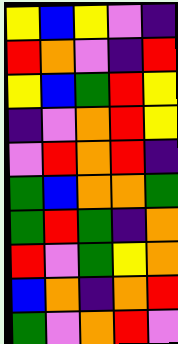[["yellow", "blue", "yellow", "violet", "indigo"], ["red", "orange", "violet", "indigo", "red"], ["yellow", "blue", "green", "red", "yellow"], ["indigo", "violet", "orange", "red", "yellow"], ["violet", "red", "orange", "red", "indigo"], ["green", "blue", "orange", "orange", "green"], ["green", "red", "green", "indigo", "orange"], ["red", "violet", "green", "yellow", "orange"], ["blue", "orange", "indigo", "orange", "red"], ["green", "violet", "orange", "red", "violet"]]